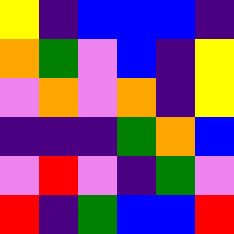[["yellow", "indigo", "blue", "blue", "blue", "indigo"], ["orange", "green", "violet", "blue", "indigo", "yellow"], ["violet", "orange", "violet", "orange", "indigo", "yellow"], ["indigo", "indigo", "indigo", "green", "orange", "blue"], ["violet", "red", "violet", "indigo", "green", "violet"], ["red", "indigo", "green", "blue", "blue", "red"]]